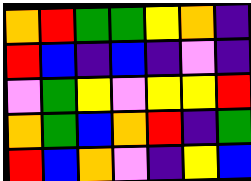[["orange", "red", "green", "green", "yellow", "orange", "indigo"], ["red", "blue", "indigo", "blue", "indigo", "violet", "indigo"], ["violet", "green", "yellow", "violet", "yellow", "yellow", "red"], ["orange", "green", "blue", "orange", "red", "indigo", "green"], ["red", "blue", "orange", "violet", "indigo", "yellow", "blue"]]